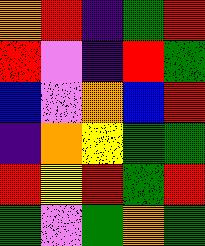[["orange", "red", "indigo", "green", "red"], ["red", "violet", "indigo", "red", "green"], ["blue", "violet", "orange", "blue", "red"], ["indigo", "orange", "yellow", "green", "green"], ["red", "yellow", "red", "green", "red"], ["green", "violet", "green", "orange", "green"]]